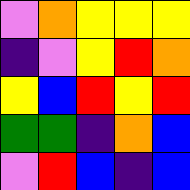[["violet", "orange", "yellow", "yellow", "yellow"], ["indigo", "violet", "yellow", "red", "orange"], ["yellow", "blue", "red", "yellow", "red"], ["green", "green", "indigo", "orange", "blue"], ["violet", "red", "blue", "indigo", "blue"]]